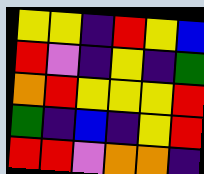[["yellow", "yellow", "indigo", "red", "yellow", "blue"], ["red", "violet", "indigo", "yellow", "indigo", "green"], ["orange", "red", "yellow", "yellow", "yellow", "red"], ["green", "indigo", "blue", "indigo", "yellow", "red"], ["red", "red", "violet", "orange", "orange", "indigo"]]